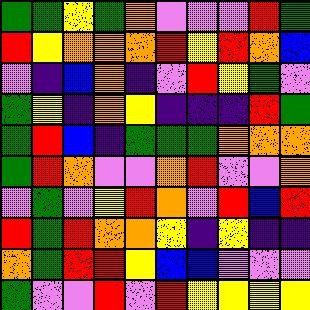[["green", "green", "yellow", "green", "orange", "violet", "violet", "violet", "red", "green"], ["red", "yellow", "orange", "orange", "orange", "red", "yellow", "red", "orange", "blue"], ["violet", "indigo", "blue", "orange", "indigo", "violet", "red", "yellow", "green", "violet"], ["green", "yellow", "indigo", "orange", "yellow", "indigo", "indigo", "indigo", "red", "green"], ["green", "red", "blue", "indigo", "green", "green", "green", "orange", "orange", "orange"], ["green", "red", "orange", "violet", "violet", "orange", "red", "violet", "violet", "orange"], ["violet", "green", "violet", "yellow", "red", "orange", "violet", "red", "blue", "red"], ["red", "green", "red", "orange", "orange", "yellow", "indigo", "yellow", "indigo", "indigo"], ["orange", "green", "red", "red", "yellow", "blue", "blue", "violet", "violet", "violet"], ["green", "violet", "violet", "red", "violet", "red", "yellow", "yellow", "yellow", "yellow"]]